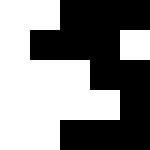[["white", "white", "black", "black", "black"], ["white", "black", "black", "black", "white"], ["white", "white", "white", "black", "black"], ["white", "white", "white", "white", "black"], ["white", "white", "black", "black", "black"]]